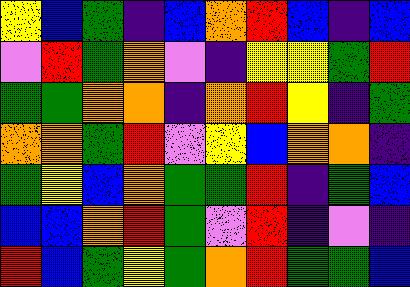[["yellow", "blue", "green", "indigo", "blue", "orange", "red", "blue", "indigo", "blue"], ["violet", "red", "green", "orange", "violet", "indigo", "yellow", "yellow", "green", "red"], ["green", "green", "orange", "orange", "indigo", "orange", "red", "yellow", "indigo", "green"], ["orange", "orange", "green", "red", "violet", "yellow", "blue", "orange", "orange", "indigo"], ["green", "yellow", "blue", "orange", "green", "green", "red", "indigo", "green", "blue"], ["blue", "blue", "orange", "red", "green", "violet", "red", "indigo", "violet", "indigo"], ["red", "blue", "green", "yellow", "green", "orange", "red", "green", "green", "blue"]]